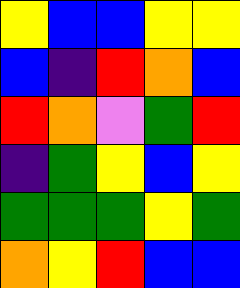[["yellow", "blue", "blue", "yellow", "yellow"], ["blue", "indigo", "red", "orange", "blue"], ["red", "orange", "violet", "green", "red"], ["indigo", "green", "yellow", "blue", "yellow"], ["green", "green", "green", "yellow", "green"], ["orange", "yellow", "red", "blue", "blue"]]